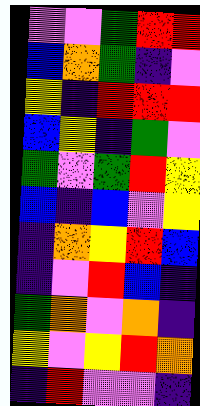[["violet", "violet", "green", "red", "red"], ["blue", "orange", "green", "indigo", "violet"], ["yellow", "indigo", "red", "red", "red"], ["blue", "yellow", "indigo", "green", "violet"], ["green", "violet", "green", "red", "yellow"], ["blue", "indigo", "blue", "violet", "yellow"], ["indigo", "orange", "yellow", "red", "blue"], ["indigo", "violet", "red", "blue", "indigo"], ["green", "orange", "violet", "orange", "indigo"], ["yellow", "violet", "yellow", "red", "orange"], ["indigo", "red", "violet", "violet", "indigo"]]